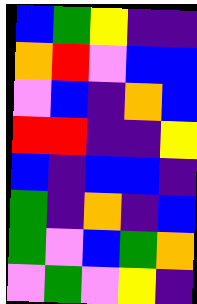[["blue", "green", "yellow", "indigo", "indigo"], ["orange", "red", "violet", "blue", "blue"], ["violet", "blue", "indigo", "orange", "blue"], ["red", "red", "indigo", "indigo", "yellow"], ["blue", "indigo", "blue", "blue", "indigo"], ["green", "indigo", "orange", "indigo", "blue"], ["green", "violet", "blue", "green", "orange"], ["violet", "green", "violet", "yellow", "indigo"]]